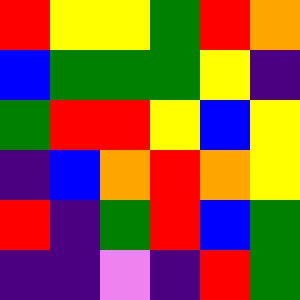[["red", "yellow", "yellow", "green", "red", "orange"], ["blue", "green", "green", "green", "yellow", "indigo"], ["green", "red", "red", "yellow", "blue", "yellow"], ["indigo", "blue", "orange", "red", "orange", "yellow"], ["red", "indigo", "green", "red", "blue", "green"], ["indigo", "indigo", "violet", "indigo", "red", "green"]]